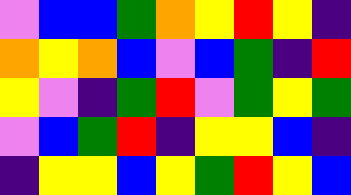[["violet", "blue", "blue", "green", "orange", "yellow", "red", "yellow", "indigo"], ["orange", "yellow", "orange", "blue", "violet", "blue", "green", "indigo", "red"], ["yellow", "violet", "indigo", "green", "red", "violet", "green", "yellow", "green"], ["violet", "blue", "green", "red", "indigo", "yellow", "yellow", "blue", "indigo"], ["indigo", "yellow", "yellow", "blue", "yellow", "green", "red", "yellow", "blue"]]